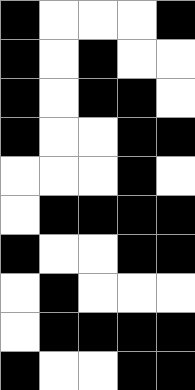[["black", "white", "white", "white", "black"], ["black", "white", "black", "white", "white"], ["black", "white", "black", "black", "white"], ["black", "white", "white", "black", "black"], ["white", "white", "white", "black", "white"], ["white", "black", "black", "black", "black"], ["black", "white", "white", "black", "black"], ["white", "black", "white", "white", "white"], ["white", "black", "black", "black", "black"], ["black", "white", "white", "black", "black"]]